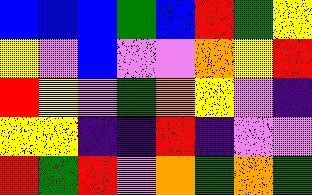[["blue", "blue", "blue", "green", "blue", "red", "green", "yellow"], ["yellow", "violet", "blue", "violet", "violet", "orange", "yellow", "red"], ["red", "yellow", "violet", "green", "orange", "yellow", "violet", "indigo"], ["yellow", "yellow", "indigo", "indigo", "red", "indigo", "violet", "violet"], ["red", "green", "red", "violet", "orange", "green", "orange", "green"]]